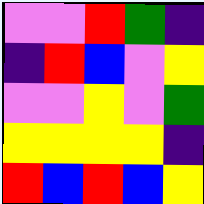[["violet", "violet", "red", "green", "indigo"], ["indigo", "red", "blue", "violet", "yellow"], ["violet", "violet", "yellow", "violet", "green"], ["yellow", "yellow", "yellow", "yellow", "indigo"], ["red", "blue", "red", "blue", "yellow"]]